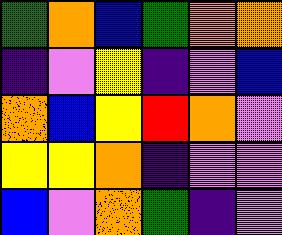[["green", "orange", "blue", "green", "orange", "orange"], ["indigo", "violet", "yellow", "indigo", "violet", "blue"], ["orange", "blue", "yellow", "red", "orange", "violet"], ["yellow", "yellow", "orange", "indigo", "violet", "violet"], ["blue", "violet", "orange", "green", "indigo", "violet"]]